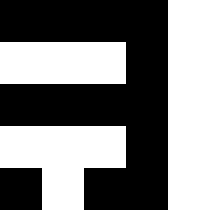[["black", "black", "black", "black", "white"], ["white", "white", "white", "black", "white"], ["black", "black", "black", "black", "white"], ["white", "white", "white", "black", "white"], ["black", "white", "black", "black", "white"]]